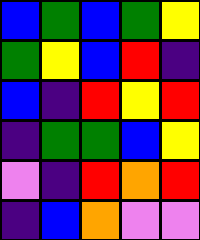[["blue", "green", "blue", "green", "yellow"], ["green", "yellow", "blue", "red", "indigo"], ["blue", "indigo", "red", "yellow", "red"], ["indigo", "green", "green", "blue", "yellow"], ["violet", "indigo", "red", "orange", "red"], ["indigo", "blue", "orange", "violet", "violet"]]